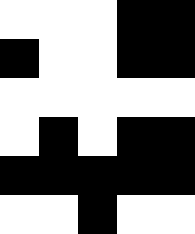[["white", "white", "white", "black", "black"], ["black", "white", "white", "black", "black"], ["white", "white", "white", "white", "white"], ["white", "black", "white", "black", "black"], ["black", "black", "black", "black", "black"], ["white", "white", "black", "white", "white"]]